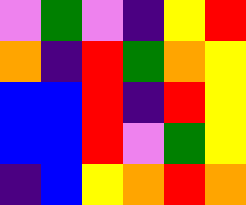[["violet", "green", "violet", "indigo", "yellow", "red"], ["orange", "indigo", "red", "green", "orange", "yellow"], ["blue", "blue", "red", "indigo", "red", "yellow"], ["blue", "blue", "red", "violet", "green", "yellow"], ["indigo", "blue", "yellow", "orange", "red", "orange"]]